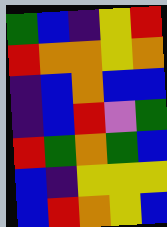[["green", "blue", "indigo", "yellow", "red"], ["red", "orange", "orange", "yellow", "orange"], ["indigo", "blue", "orange", "blue", "blue"], ["indigo", "blue", "red", "violet", "green"], ["red", "green", "orange", "green", "blue"], ["blue", "indigo", "yellow", "yellow", "yellow"], ["blue", "red", "orange", "yellow", "blue"]]